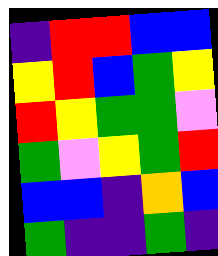[["indigo", "red", "red", "blue", "blue"], ["yellow", "red", "blue", "green", "yellow"], ["red", "yellow", "green", "green", "violet"], ["green", "violet", "yellow", "green", "red"], ["blue", "blue", "indigo", "orange", "blue"], ["green", "indigo", "indigo", "green", "indigo"]]